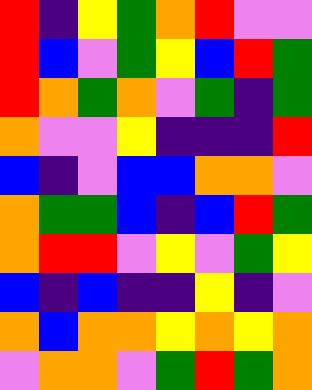[["red", "indigo", "yellow", "green", "orange", "red", "violet", "violet"], ["red", "blue", "violet", "green", "yellow", "blue", "red", "green"], ["red", "orange", "green", "orange", "violet", "green", "indigo", "green"], ["orange", "violet", "violet", "yellow", "indigo", "indigo", "indigo", "red"], ["blue", "indigo", "violet", "blue", "blue", "orange", "orange", "violet"], ["orange", "green", "green", "blue", "indigo", "blue", "red", "green"], ["orange", "red", "red", "violet", "yellow", "violet", "green", "yellow"], ["blue", "indigo", "blue", "indigo", "indigo", "yellow", "indigo", "violet"], ["orange", "blue", "orange", "orange", "yellow", "orange", "yellow", "orange"], ["violet", "orange", "orange", "violet", "green", "red", "green", "orange"]]